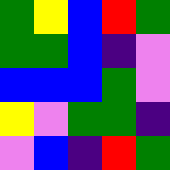[["green", "yellow", "blue", "red", "green"], ["green", "green", "blue", "indigo", "violet"], ["blue", "blue", "blue", "green", "violet"], ["yellow", "violet", "green", "green", "indigo"], ["violet", "blue", "indigo", "red", "green"]]